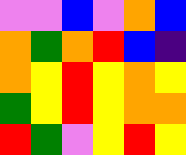[["violet", "violet", "blue", "violet", "orange", "blue"], ["orange", "green", "orange", "red", "blue", "indigo"], ["orange", "yellow", "red", "yellow", "orange", "yellow"], ["green", "yellow", "red", "yellow", "orange", "orange"], ["red", "green", "violet", "yellow", "red", "yellow"]]